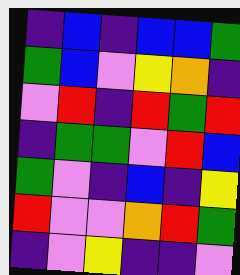[["indigo", "blue", "indigo", "blue", "blue", "green"], ["green", "blue", "violet", "yellow", "orange", "indigo"], ["violet", "red", "indigo", "red", "green", "red"], ["indigo", "green", "green", "violet", "red", "blue"], ["green", "violet", "indigo", "blue", "indigo", "yellow"], ["red", "violet", "violet", "orange", "red", "green"], ["indigo", "violet", "yellow", "indigo", "indigo", "violet"]]